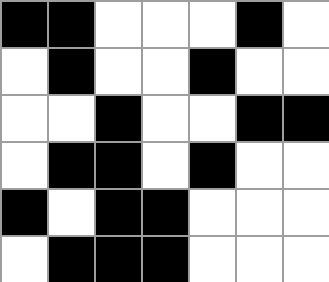[["black", "black", "white", "white", "white", "black", "white"], ["white", "black", "white", "white", "black", "white", "white"], ["white", "white", "black", "white", "white", "black", "black"], ["white", "black", "black", "white", "black", "white", "white"], ["black", "white", "black", "black", "white", "white", "white"], ["white", "black", "black", "black", "white", "white", "white"]]